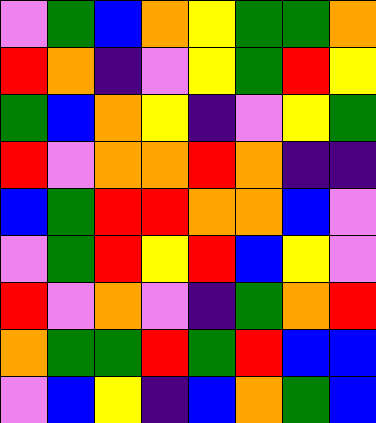[["violet", "green", "blue", "orange", "yellow", "green", "green", "orange"], ["red", "orange", "indigo", "violet", "yellow", "green", "red", "yellow"], ["green", "blue", "orange", "yellow", "indigo", "violet", "yellow", "green"], ["red", "violet", "orange", "orange", "red", "orange", "indigo", "indigo"], ["blue", "green", "red", "red", "orange", "orange", "blue", "violet"], ["violet", "green", "red", "yellow", "red", "blue", "yellow", "violet"], ["red", "violet", "orange", "violet", "indigo", "green", "orange", "red"], ["orange", "green", "green", "red", "green", "red", "blue", "blue"], ["violet", "blue", "yellow", "indigo", "blue", "orange", "green", "blue"]]